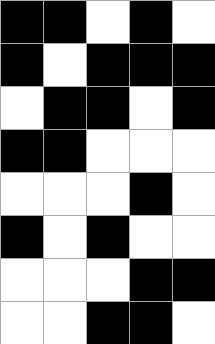[["black", "black", "white", "black", "white"], ["black", "white", "black", "black", "black"], ["white", "black", "black", "white", "black"], ["black", "black", "white", "white", "white"], ["white", "white", "white", "black", "white"], ["black", "white", "black", "white", "white"], ["white", "white", "white", "black", "black"], ["white", "white", "black", "black", "white"]]